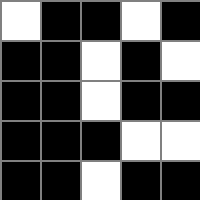[["white", "black", "black", "white", "black"], ["black", "black", "white", "black", "white"], ["black", "black", "white", "black", "black"], ["black", "black", "black", "white", "white"], ["black", "black", "white", "black", "black"]]